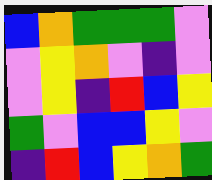[["blue", "orange", "green", "green", "green", "violet"], ["violet", "yellow", "orange", "violet", "indigo", "violet"], ["violet", "yellow", "indigo", "red", "blue", "yellow"], ["green", "violet", "blue", "blue", "yellow", "violet"], ["indigo", "red", "blue", "yellow", "orange", "green"]]